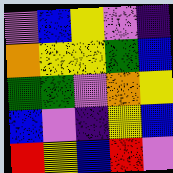[["violet", "blue", "yellow", "violet", "indigo"], ["orange", "yellow", "yellow", "green", "blue"], ["green", "green", "violet", "orange", "yellow"], ["blue", "violet", "indigo", "yellow", "blue"], ["red", "yellow", "blue", "red", "violet"]]